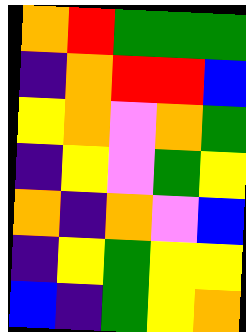[["orange", "red", "green", "green", "green"], ["indigo", "orange", "red", "red", "blue"], ["yellow", "orange", "violet", "orange", "green"], ["indigo", "yellow", "violet", "green", "yellow"], ["orange", "indigo", "orange", "violet", "blue"], ["indigo", "yellow", "green", "yellow", "yellow"], ["blue", "indigo", "green", "yellow", "orange"]]